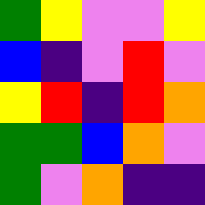[["green", "yellow", "violet", "violet", "yellow"], ["blue", "indigo", "violet", "red", "violet"], ["yellow", "red", "indigo", "red", "orange"], ["green", "green", "blue", "orange", "violet"], ["green", "violet", "orange", "indigo", "indigo"]]